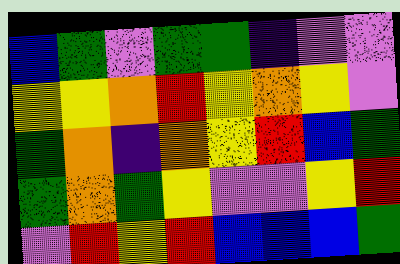[["blue", "green", "violet", "green", "green", "indigo", "violet", "violet"], ["yellow", "yellow", "orange", "red", "yellow", "orange", "yellow", "violet"], ["green", "orange", "indigo", "orange", "yellow", "red", "blue", "green"], ["green", "orange", "green", "yellow", "violet", "violet", "yellow", "red"], ["violet", "red", "yellow", "red", "blue", "blue", "blue", "green"]]